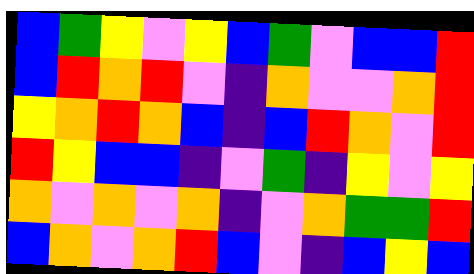[["blue", "green", "yellow", "violet", "yellow", "blue", "green", "violet", "blue", "blue", "red"], ["blue", "red", "orange", "red", "violet", "indigo", "orange", "violet", "violet", "orange", "red"], ["yellow", "orange", "red", "orange", "blue", "indigo", "blue", "red", "orange", "violet", "red"], ["red", "yellow", "blue", "blue", "indigo", "violet", "green", "indigo", "yellow", "violet", "yellow"], ["orange", "violet", "orange", "violet", "orange", "indigo", "violet", "orange", "green", "green", "red"], ["blue", "orange", "violet", "orange", "red", "blue", "violet", "indigo", "blue", "yellow", "blue"]]